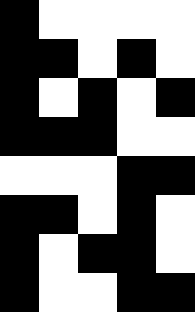[["black", "white", "white", "white", "white"], ["black", "black", "white", "black", "white"], ["black", "white", "black", "white", "black"], ["black", "black", "black", "white", "white"], ["white", "white", "white", "black", "black"], ["black", "black", "white", "black", "white"], ["black", "white", "black", "black", "white"], ["black", "white", "white", "black", "black"]]